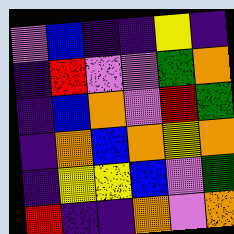[["violet", "blue", "indigo", "indigo", "yellow", "indigo"], ["indigo", "red", "violet", "violet", "green", "orange"], ["indigo", "blue", "orange", "violet", "red", "green"], ["indigo", "orange", "blue", "orange", "yellow", "orange"], ["indigo", "yellow", "yellow", "blue", "violet", "green"], ["red", "indigo", "indigo", "orange", "violet", "orange"]]